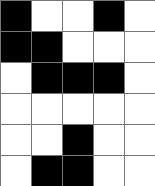[["black", "white", "white", "black", "white"], ["black", "black", "white", "white", "white"], ["white", "black", "black", "black", "white"], ["white", "white", "white", "white", "white"], ["white", "white", "black", "white", "white"], ["white", "black", "black", "white", "white"]]